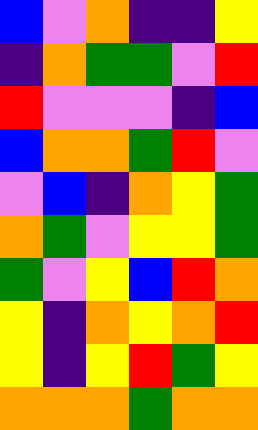[["blue", "violet", "orange", "indigo", "indigo", "yellow"], ["indigo", "orange", "green", "green", "violet", "red"], ["red", "violet", "violet", "violet", "indigo", "blue"], ["blue", "orange", "orange", "green", "red", "violet"], ["violet", "blue", "indigo", "orange", "yellow", "green"], ["orange", "green", "violet", "yellow", "yellow", "green"], ["green", "violet", "yellow", "blue", "red", "orange"], ["yellow", "indigo", "orange", "yellow", "orange", "red"], ["yellow", "indigo", "yellow", "red", "green", "yellow"], ["orange", "orange", "orange", "green", "orange", "orange"]]